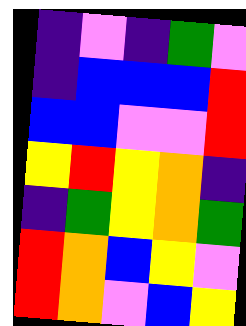[["indigo", "violet", "indigo", "green", "violet"], ["indigo", "blue", "blue", "blue", "red"], ["blue", "blue", "violet", "violet", "red"], ["yellow", "red", "yellow", "orange", "indigo"], ["indigo", "green", "yellow", "orange", "green"], ["red", "orange", "blue", "yellow", "violet"], ["red", "orange", "violet", "blue", "yellow"]]